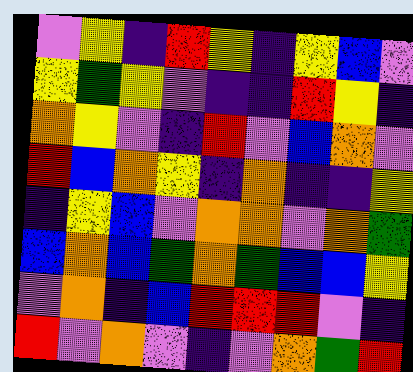[["violet", "yellow", "indigo", "red", "yellow", "indigo", "yellow", "blue", "violet"], ["yellow", "green", "yellow", "violet", "indigo", "indigo", "red", "yellow", "indigo"], ["orange", "yellow", "violet", "indigo", "red", "violet", "blue", "orange", "violet"], ["red", "blue", "orange", "yellow", "indigo", "orange", "indigo", "indigo", "yellow"], ["indigo", "yellow", "blue", "violet", "orange", "orange", "violet", "orange", "green"], ["blue", "orange", "blue", "green", "orange", "green", "blue", "blue", "yellow"], ["violet", "orange", "indigo", "blue", "red", "red", "red", "violet", "indigo"], ["red", "violet", "orange", "violet", "indigo", "violet", "orange", "green", "red"]]